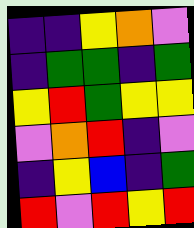[["indigo", "indigo", "yellow", "orange", "violet"], ["indigo", "green", "green", "indigo", "green"], ["yellow", "red", "green", "yellow", "yellow"], ["violet", "orange", "red", "indigo", "violet"], ["indigo", "yellow", "blue", "indigo", "green"], ["red", "violet", "red", "yellow", "red"]]